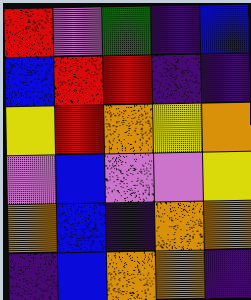[["red", "violet", "green", "indigo", "blue"], ["blue", "red", "red", "indigo", "indigo"], ["yellow", "red", "orange", "yellow", "orange"], ["violet", "blue", "violet", "violet", "yellow"], ["orange", "blue", "indigo", "orange", "orange"], ["indigo", "blue", "orange", "orange", "indigo"]]